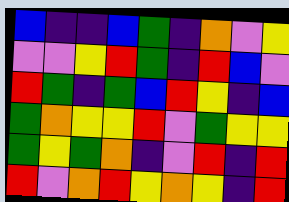[["blue", "indigo", "indigo", "blue", "green", "indigo", "orange", "violet", "yellow"], ["violet", "violet", "yellow", "red", "green", "indigo", "red", "blue", "violet"], ["red", "green", "indigo", "green", "blue", "red", "yellow", "indigo", "blue"], ["green", "orange", "yellow", "yellow", "red", "violet", "green", "yellow", "yellow"], ["green", "yellow", "green", "orange", "indigo", "violet", "red", "indigo", "red"], ["red", "violet", "orange", "red", "yellow", "orange", "yellow", "indigo", "red"]]